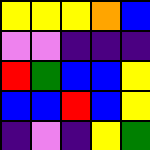[["yellow", "yellow", "yellow", "orange", "blue"], ["violet", "violet", "indigo", "indigo", "indigo"], ["red", "green", "blue", "blue", "yellow"], ["blue", "blue", "red", "blue", "yellow"], ["indigo", "violet", "indigo", "yellow", "green"]]